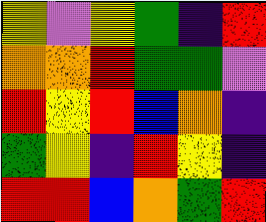[["yellow", "violet", "yellow", "green", "indigo", "red"], ["orange", "orange", "red", "green", "green", "violet"], ["red", "yellow", "red", "blue", "orange", "indigo"], ["green", "yellow", "indigo", "red", "yellow", "indigo"], ["red", "red", "blue", "orange", "green", "red"]]